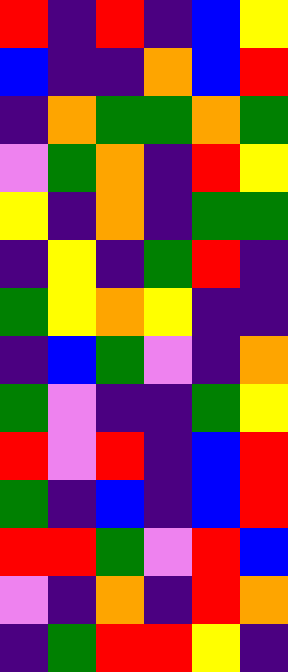[["red", "indigo", "red", "indigo", "blue", "yellow"], ["blue", "indigo", "indigo", "orange", "blue", "red"], ["indigo", "orange", "green", "green", "orange", "green"], ["violet", "green", "orange", "indigo", "red", "yellow"], ["yellow", "indigo", "orange", "indigo", "green", "green"], ["indigo", "yellow", "indigo", "green", "red", "indigo"], ["green", "yellow", "orange", "yellow", "indigo", "indigo"], ["indigo", "blue", "green", "violet", "indigo", "orange"], ["green", "violet", "indigo", "indigo", "green", "yellow"], ["red", "violet", "red", "indigo", "blue", "red"], ["green", "indigo", "blue", "indigo", "blue", "red"], ["red", "red", "green", "violet", "red", "blue"], ["violet", "indigo", "orange", "indigo", "red", "orange"], ["indigo", "green", "red", "red", "yellow", "indigo"]]